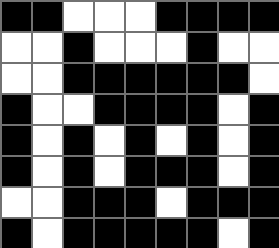[["black", "black", "white", "white", "white", "black", "black", "black", "black"], ["white", "white", "black", "white", "white", "white", "black", "white", "white"], ["white", "white", "black", "black", "black", "black", "black", "black", "white"], ["black", "white", "white", "black", "black", "black", "black", "white", "black"], ["black", "white", "black", "white", "black", "white", "black", "white", "black"], ["black", "white", "black", "white", "black", "black", "black", "white", "black"], ["white", "white", "black", "black", "black", "white", "black", "black", "black"], ["black", "white", "black", "black", "black", "black", "black", "white", "black"]]